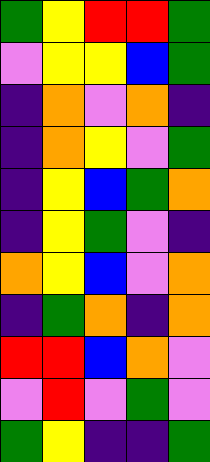[["green", "yellow", "red", "red", "green"], ["violet", "yellow", "yellow", "blue", "green"], ["indigo", "orange", "violet", "orange", "indigo"], ["indigo", "orange", "yellow", "violet", "green"], ["indigo", "yellow", "blue", "green", "orange"], ["indigo", "yellow", "green", "violet", "indigo"], ["orange", "yellow", "blue", "violet", "orange"], ["indigo", "green", "orange", "indigo", "orange"], ["red", "red", "blue", "orange", "violet"], ["violet", "red", "violet", "green", "violet"], ["green", "yellow", "indigo", "indigo", "green"]]